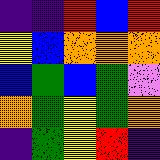[["indigo", "indigo", "red", "blue", "red"], ["yellow", "blue", "orange", "orange", "orange"], ["blue", "green", "blue", "green", "violet"], ["orange", "green", "yellow", "green", "orange"], ["indigo", "green", "yellow", "red", "indigo"]]